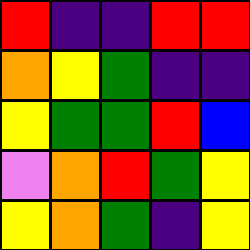[["red", "indigo", "indigo", "red", "red"], ["orange", "yellow", "green", "indigo", "indigo"], ["yellow", "green", "green", "red", "blue"], ["violet", "orange", "red", "green", "yellow"], ["yellow", "orange", "green", "indigo", "yellow"]]